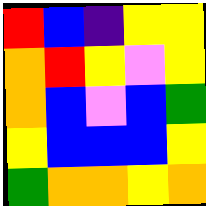[["red", "blue", "indigo", "yellow", "yellow"], ["orange", "red", "yellow", "violet", "yellow"], ["orange", "blue", "violet", "blue", "green"], ["yellow", "blue", "blue", "blue", "yellow"], ["green", "orange", "orange", "yellow", "orange"]]